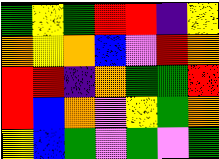[["green", "yellow", "green", "red", "red", "indigo", "yellow"], ["orange", "yellow", "orange", "blue", "violet", "red", "orange"], ["red", "red", "indigo", "orange", "green", "green", "red"], ["red", "blue", "orange", "violet", "yellow", "green", "orange"], ["yellow", "blue", "green", "violet", "green", "violet", "green"]]